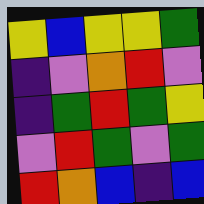[["yellow", "blue", "yellow", "yellow", "green"], ["indigo", "violet", "orange", "red", "violet"], ["indigo", "green", "red", "green", "yellow"], ["violet", "red", "green", "violet", "green"], ["red", "orange", "blue", "indigo", "blue"]]